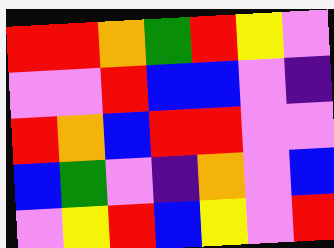[["red", "red", "orange", "green", "red", "yellow", "violet"], ["violet", "violet", "red", "blue", "blue", "violet", "indigo"], ["red", "orange", "blue", "red", "red", "violet", "violet"], ["blue", "green", "violet", "indigo", "orange", "violet", "blue"], ["violet", "yellow", "red", "blue", "yellow", "violet", "red"]]